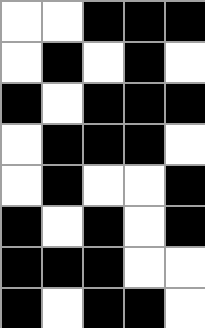[["white", "white", "black", "black", "black"], ["white", "black", "white", "black", "white"], ["black", "white", "black", "black", "black"], ["white", "black", "black", "black", "white"], ["white", "black", "white", "white", "black"], ["black", "white", "black", "white", "black"], ["black", "black", "black", "white", "white"], ["black", "white", "black", "black", "white"]]